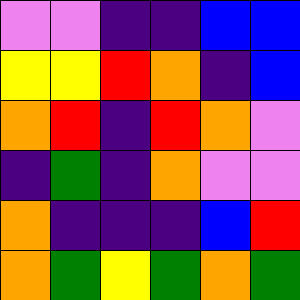[["violet", "violet", "indigo", "indigo", "blue", "blue"], ["yellow", "yellow", "red", "orange", "indigo", "blue"], ["orange", "red", "indigo", "red", "orange", "violet"], ["indigo", "green", "indigo", "orange", "violet", "violet"], ["orange", "indigo", "indigo", "indigo", "blue", "red"], ["orange", "green", "yellow", "green", "orange", "green"]]